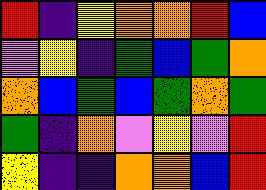[["red", "indigo", "yellow", "orange", "orange", "red", "blue"], ["violet", "yellow", "indigo", "green", "blue", "green", "orange"], ["orange", "blue", "green", "blue", "green", "orange", "green"], ["green", "indigo", "orange", "violet", "yellow", "violet", "red"], ["yellow", "indigo", "indigo", "orange", "orange", "blue", "red"]]